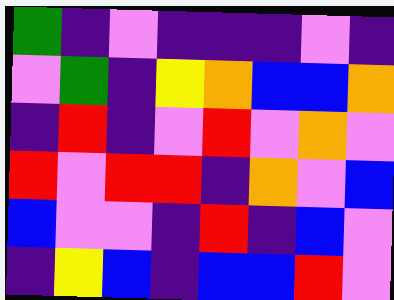[["green", "indigo", "violet", "indigo", "indigo", "indigo", "violet", "indigo"], ["violet", "green", "indigo", "yellow", "orange", "blue", "blue", "orange"], ["indigo", "red", "indigo", "violet", "red", "violet", "orange", "violet"], ["red", "violet", "red", "red", "indigo", "orange", "violet", "blue"], ["blue", "violet", "violet", "indigo", "red", "indigo", "blue", "violet"], ["indigo", "yellow", "blue", "indigo", "blue", "blue", "red", "violet"]]